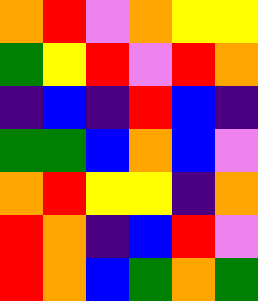[["orange", "red", "violet", "orange", "yellow", "yellow"], ["green", "yellow", "red", "violet", "red", "orange"], ["indigo", "blue", "indigo", "red", "blue", "indigo"], ["green", "green", "blue", "orange", "blue", "violet"], ["orange", "red", "yellow", "yellow", "indigo", "orange"], ["red", "orange", "indigo", "blue", "red", "violet"], ["red", "orange", "blue", "green", "orange", "green"]]